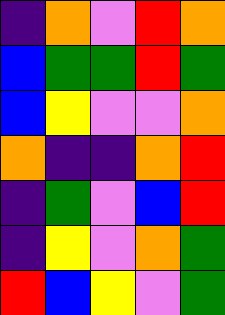[["indigo", "orange", "violet", "red", "orange"], ["blue", "green", "green", "red", "green"], ["blue", "yellow", "violet", "violet", "orange"], ["orange", "indigo", "indigo", "orange", "red"], ["indigo", "green", "violet", "blue", "red"], ["indigo", "yellow", "violet", "orange", "green"], ["red", "blue", "yellow", "violet", "green"]]